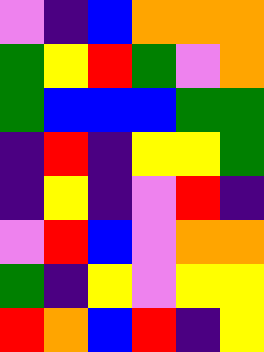[["violet", "indigo", "blue", "orange", "orange", "orange"], ["green", "yellow", "red", "green", "violet", "orange"], ["green", "blue", "blue", "blue", "green", "green"], ["indigo", "red", "indigo", "yellow", "yellow", "green"], ["indigo", "yellow", "indigo", "violet", "red", "indigo"], ["violet", "red", "blue", "violet", "orange", "orange"], ["green", "indigo", "yellow", "violet", "yellow", "yellow"], ["red", "orange", "blue", "red", "indigo", "yellow"]]